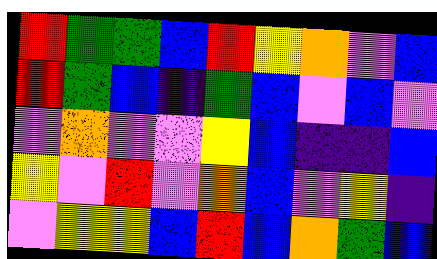[["red", "green", "green", "blue", "red", "yellow", "orange", "violet", "blue"], ["red", "green", "blue", "indigo", "green", "blue", "violet", "blue", "violet"], ["violet", "orange", "violet", "violet", "yellow", "blue", "indigo", "indigo", "blue"], ["yellow", "violet", "red", "violet", "orange", "blue", "violet", "yellow", "indigo"], ["violet", "yellow", "yellow", "blue", "red", "blue", "orange", "green", "blue"]]